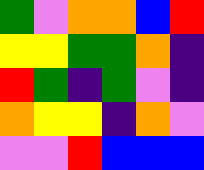[["green", "violet", "orange", "orange", "blue", "red"], ["yellow", "yellow", "green", "green", "orange", "indigo"], ["red", "green", "indigo", "green", "violet", "indigo"], ["orange", "yellow", "yellow", "indigo", "orange", "violet"], ["violet", "violet", "red", "blue", "blue", "blue"]]